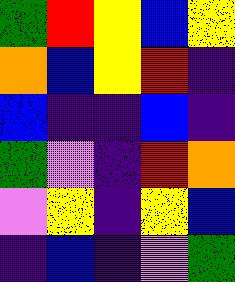[["green", "red", "yellow", "blue", "yellow"], ["orange", "blue", "yellow", "red", "indigo"], ["blue", "indigo", "indigo", "blue", "indigo"], ["green", "violet", "indigo", "red", "orange"], ["violet", "yellow", "indigo", "yellow", "blue"], ["indigo", "blue", "indigo", "violet", "green"]]